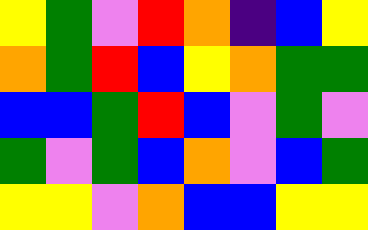[["yellow", "green", "violet", "red", "orange", "indigo", "blue", "yellow"], ["orange", "green", "red", "blue", "yellow", "orange", "green", "green"], ["blue", "blue", "green", "red", "blue", "violet", "green", "violet"], ["green", "violet", "green", "blue", "orange", "violet", "blue", "green"], ["yellow", "yellow", "violet", "orange", "blue", "blue", "yellow", "yellow"]]